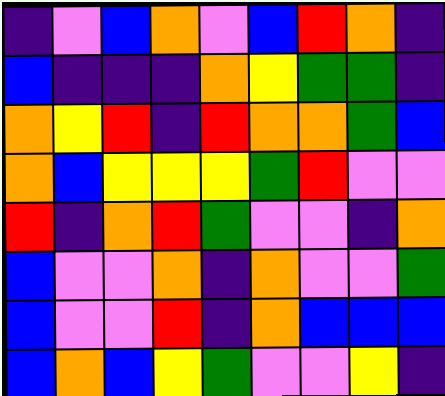[["indigo", "violet", "blue", "orange", "violet", "blue", "red", "orange", "indigo"], ["blue", "indigo", "indigo", "indigo", "orange", "yellow", "green", "green", "indigo"], ["orange", "yellow", "red", "indigo", "red", "orange", "orange", "green", "blue"], ["orange", "blue", "yellow", "yellow", "yellow", "green", "red", "violet", "violet"], ["red", "indigo", "orange", "red", "green", "violet", "violet", "indigo", "orange"], ["blue", "violet", "violet", "orange", "indigo", "orange", "violet", "violet", "green"], ["blue", "violet", "violet", "red", "indigo", "orange", "blue", "blue", "blue"], ["blue", "orange", "blue", "yellow", "green", "violet", "violet", "yellow", "indigo"]]